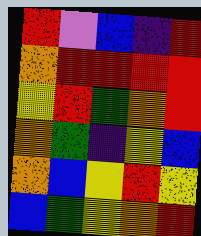[["red", "violet", "blue", "indigo", "red"], ["orange", "red", "red", "red", "red"], ["yellow", "red", "green", "orange", "red"], ["orange", "green", "indigo", "yellow", "blue"], ["orange", "blue", "yellow", "red", "yellow"], ["blue", "green", "yellow", "orange", "red"]]